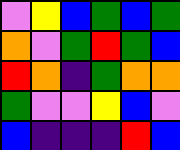[["violet", "yellow", "blue", "green", "blue", "green"], ["orange", "violet", "green", "red", "green", "blue"], ["red", "orange", "indigo", "green", "orange", "orange"], ["green", "violet", "violet", "yellow", "blue", "violet"], ["blue", "indigo", "indigo", "indigo", "red", "blue"]]